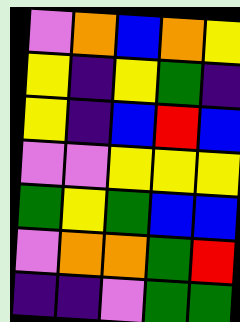[["violet", "orange", "blue", "orange", "yellow"], ["yellow", "indigo", "yellow", "green", "indigo"], ["yellow", "indigo", "blue", "red", "blue"], ["violet", "violet", "yellow", "yellow", "yellow"], ["green", "yellow", "green", "blue", "blue"], ["violet", "orange", "orange", "green", "red"], ["indigo", "indigo", "violet", "green", "green"]]